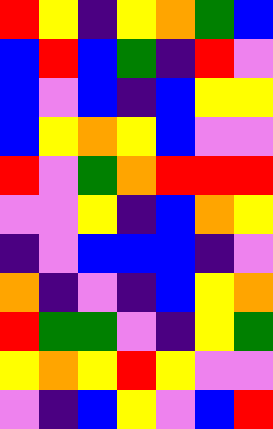[["red", "yellow", "indigo", "yellow", "orange", "green", "blue"], ["blue", "red", "blue", "green", "indigo", "red", "violet"], ["blue", "violet", "blue", "indigo", "blue", "yellow", "yellow"], ["blue", "yellow", "orange", "yellow", "blue", "violet", "violet"], ["red", "violet", "green", "orange", "red", "red", "red"], ["violet", "violet", "yellow", "indigo", "blue", "orange", "yellow"], ["indigo", "violet", "blue", "blue", "blue", "indigo", "violet"], ["orange", "indigo", "violet", "indigo", "blue", "yellow", "orange"], ["red", "green", "green", "violet", "indigo", "yellow", "green"], ["yellow", "orange", "yellow", "red", "yellow", "violet", "violet"], ["violet", "indigo", "blue", "yellow", "violet", "blue", "red"]]